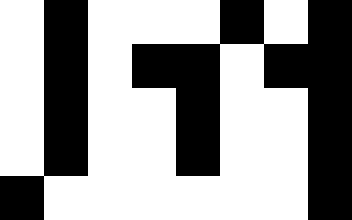[["white", "black", "white", "white", "white", "black", "white", "black"], ["white", "black", "white", "black", "black", "white", "black", "black"], ["white", "black", "white", "white", "black", "white", "white", "black"], ["white", "black", "white", "white", "black", "white", "white", "black"], ["black", "white", "white", "white", "white", "white", "white", "black"]]